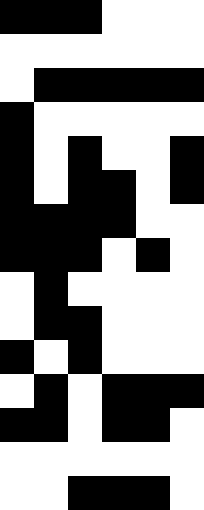[["black", "black", "black", "white", "white", "white"], ["white", "white", "white", "white", "white", "white"], ["white", "black", "black", "black", "black", "black"], ["black", "white", "white", "white", "white", "white"], ["black", "white", "black", "white", "white", "black"], ["black", "white", "black", "black", "white", "black"], ["black", "black", "black", "black", "white", "white"], ["black", "black", "black", "white", "black", "white"], ["white", "black", "white", "white", "white", "white"], ["white", "black", "black", "white", "white", "white"], ["black", "white", "black", "white", "white", "white"], ["white", "black", "white", "black", "black", "black"], ["black", "black", "white", "black", "black", "white"], ["white", "white", "white", "white", "white", "white"], ["white", "white", "black", "black", "black", "white"]]